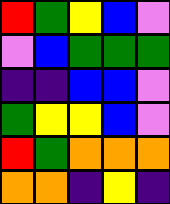[["red", "green", "yellow", "blue", "violet"], ["violet", "blue", "green", "green", "green"], ["indigo", "indigo", "blue", "blue", "violet"], ["green", "yellow", "yellow", "blue", "violet"], ["red", "green", "orange", "orange", "orange"], ["orange", "orange", "indigo", "yellow", "indigo"]]